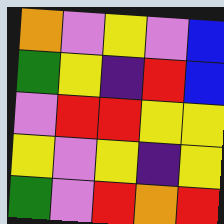[["orange", "violet", "yellow", "violet", "blue"], ["green", "yellow", "indigo", "red", "blue"], ["violet", "red", "red", "yellow", "yellow"], ["yellow", "violet", "yellow", "indigo", "yellow"], ["green", "violet", "red", "orange", "red"]]